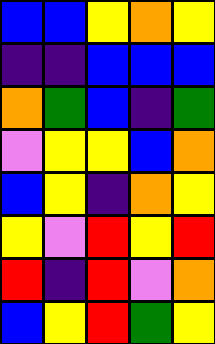[["blue", "blue", "yellow", "orange", "yellow"], ["indigo", "indigo", "blue", "blue", "blue"], ["orange", "green", "blue", "indigo", "green"], ["violet", "yellow", "yellow", "blue", "orange"], ["blue", "yellow", "indigo", "orange", "yellow"], ["yellow", "violet", "red", "yellow", "red"], ["red", "indigo", "red", "violet", "orange"], ["blue", "yellow", "red", "green", "yellow"]]